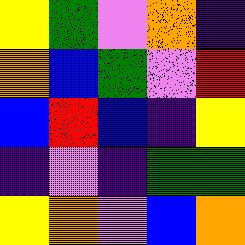[["yellow", "green", "violet", "orange", "indigo"], ["orange", "blue", "green", "violet", "red"], ["blue", "red", "blue", "indigo", "yellow"], ["indigo", "violet", "indigo", "green", "green"], ["yellow", "orange", "violet", "blue", "orange"]]